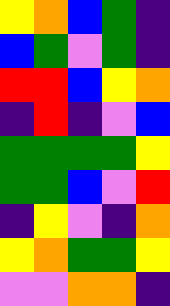[["yellow", "orange", "blue", "green", "indigo"], ["blue", "green", "violet", "green", "indigo"], ["red", "red", "blue", "yellow", "orange"], ["indigo", "red", "indigo", "violet", "blue"], ["green", "green", "green", "green", "yellow"], ["green", "green", "blue", "violet", "red"], ["indigo", "yellow", "violet", "indigo", "orange"], ["yellow", "orange", "green", "green", "yellow"], ["violet", "violet", "orange", "orange", "indigo"]]